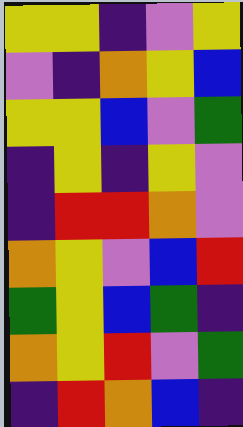[["yellow", "yellow", "indigo", "violet", "yellow"], ["violet", "indigo", "orange", "yellow", "blue"], ["yellow", "yellow", "blue", "violet", "green"], ["indigo", "yellow", "indigo", "yellow", "violet"], ["indigo", "red", "red", "orange", "violet"], ["orange", "yellow", "violet", "blue", "red"], ["green", "yellow", "blue", "green", "indigo"], ["orange", "yellow", "red", "violet", "green"], ["indigo", "red", "orange", "blue", "indigo"]]